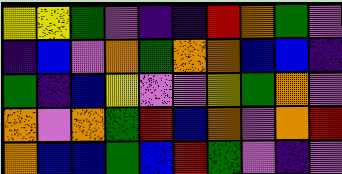[["yellow", "yellow", "green", "violet", "indigo", "indigo", "red", "orange", "green", "violet"], ["indigo", "blue", "violet", "orange", "green", "orange", "orange", "blue", "blue", "indigo"], ["green", "indigo", "blue", "yellow", "violet", "violet", "yellow", "green", "orange", "violet"], ["orange", "violet", "orange", "green", "red", "blue", "orange", "violet", "orange", "red"], ["orange", "blue", "blue", "green", "blue", "red", "green", "violet", "indigo", "violet"]]